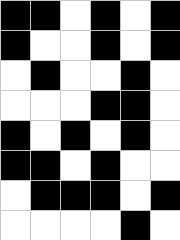[["black", "black", "white", "black", "white", "black"], ["black", "white", "white", "black", "white", "black"], ["white", "black", "white", "white", "black", "white"], ["white", "white", "white", "black", "black", "white"], ["black", "white", "black", "white", "black", "white"], ["black", "black", "white", "black", "white", "white"], ["white", "black", "black", "black", "white", "black"], ["white", "white", "white", "white", "black", "white"]]